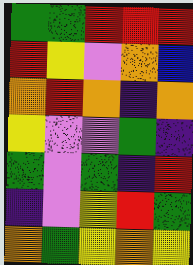[["green", "green", "red", "red", "red"], ["red", "yellow", "violet", "orange", "blue"], ["orange", "red", "orange", "indigo", "orange"], ["yellow", "violet", "violet", "green", "indigo"], ["green", "violet", "green", "indigo", "red"], ["indigo", "violet", "yellow", "red", "green"], ["orange", "green", "yellow", "orange", "yellow"]]